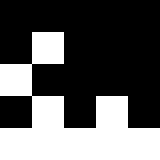[["black", "black", "black", "black", "black"], ["black", "white", "black", "black", "black"], ["white", "black", "black", "black", "black"], ["black", "white", "black", "white", "black"], ["white", "white", "white", "white", "white"]]